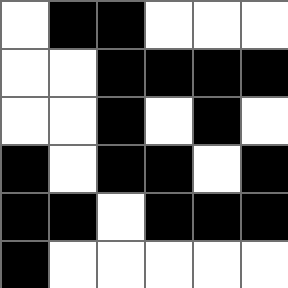[["white", "black", "black", "white", "white", "white"], ["white", "white", "black", "black", "black", "black"], ["white", "white", "black", "white", "black", "white"], ["black", "white", "black", "black", "white", "black"], ["black", "black", "white", "black", "black", "black"], ["black", "white", "white", "white", "white", "white"]]